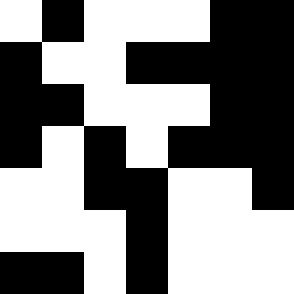[["white", "black", "white", "white", "white", "black", "black"], ["black", "white", "white", "black", "black", "black", "black"], ["black", "black", "white", "white", "white", "black", "black"], ["black", "white", "black", "white", "black", "black", "black"], ["white", "white", "black", "black", "white", "white", "black"], ["white", "white", "white", "black", "white", "white", "white"], ["black", "black", "white", "black", "white", "white", "white"]]